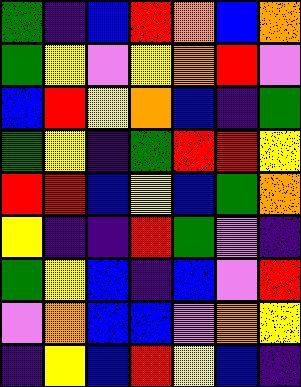[["green", "indigo", "blue", "red", "orange", "blue", "orange"], ["green", "yellow", "violet", "yellow", "orange", "red", "violet"], ["blue", "red", "yellow", "orange", "blue", "indigo", "green"], ["green", "yellow", "indigo", "green", "red", "red", "yellow"], ["red", "red", "blue", "yellow", "blue", "green", "orange"], ["yellow", "indigo", "indigo", "red", "green", "violet", "indigo"], ["green", "yellow", "blue", "indigo", "blue", "violet", "red"], ["violet", "orange", "blue", "blue", "violet", "orange", "yellow"], ["indigo", "yellow", "blue", "red", "yellow", "blue", "indigo"]]